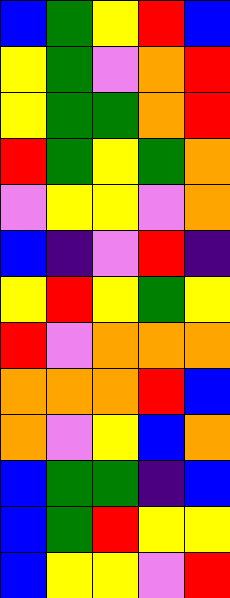[["blue", "green", "yellow", "red", "blue"], ["yellow", "green", "violet", "orange", "red"], ["yellow", "green", "green", "orange", "red"], ["red", "green", "yellow", "green", "orange"], ["violet", "yellow", "yellow", "violet", "orange"], ["blue", "indigo", "violet", "red", "indigo"], ["yellow", "red", "yellow", "green", "yellow"], ["red", "violet", "orange", "orange", "orange"], ["orange", "orange", "orange", "red", "blue"], ["orange", "violet", "yellow", "blue", "orange"], ["blue", "green", "green", "indigo", "blue"], ["blue", "green", "red", "yellow", "yellow"], ["blue", "yellow", "yellow", "violet", "red"]]